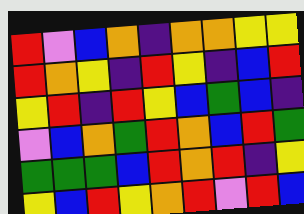[["red", "violet", "blue", "orange", "indigo", "orange", "orange", "yellow", "yellow"], ["red", "orange", "yellow", "indigo", "red", "yellow", "indigo", "blue", "red"], ["yellow", "red", "indigo", "red", "yellow", "blue", "green", "blue", "indigo"], ["violet", "blue", "orange", "green", "red", "orange", "blue", "red", "green"], ["green", "green", "green", "blue", "red", "orange", "red", "indigo", "yellow"], ["yellow", "blue", "red", "yellow", "orange", "red", "violet", "red", "blue"]]